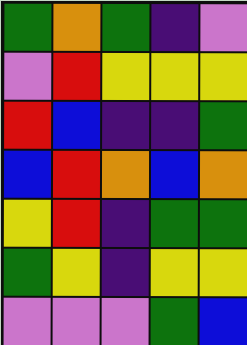[["green", "orange", "green", "indigo", "violet"], ["violet", "red", "yellow", "yellow", "yellow"], ["red", "blue", "indigo", "indigo", "green"], ["blue", "red", "orange", "blue", "orange"], ["yellow", "red", "indigo", "green", "green"], ["green", "yellow", "indigo", "yellow", "yellow"], ["violet", "violet", "violet", "green", "blue"]]